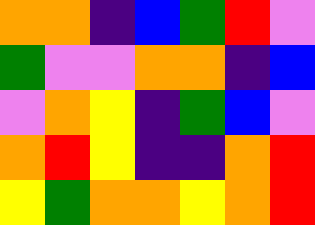[["orange", "orange", "indigo", "blue", "green", "red", "violet"], ["green", "violet", "violet", "orange", "orange", "indigo", "blue"], ["violet", "orange", "yellow", "indigo", "green", "blue", "violet"], ["orange", "red", "yellow", "indigo", "indigo", "orange", "red"], ["yellow", "green", "orange", "orange", "yellow", "orange", "red"]]